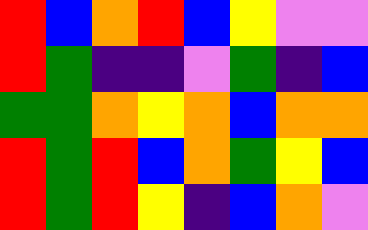[["red", "blue", "orange", "red", "blue", "yellow", "violet", "violet"], ["red", "green", "indigo", "indigo", "violet", "green", "indigo", "blue"], ["green", "green", "orange", "yellow", "orange", "blue", "orange", "orange"], ["red", "green", "red", "blue", "orange", "green", "yellow", "blue"], ["red", "green", "red", "yellow", "indigo", "blue", "orange", "violet"]]